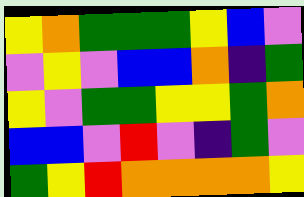[["yellow", "orange", "green", "green", "green", "yellow", "blue", "violet"], ["violet", "yellow", "violet", "blue", "blue", "orange", "indigo", "green"], ["yellow", "violet", "green", "green", "yellow", "yellow", "green", "orange"], ["blue", "blue", "violet", "red", "violet", "indigo", "green", "violet"], ["green", "yellow", "red", "orange", "orange", "orange", "orange", "yellow"]]